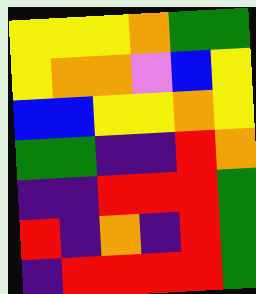[["yellow", "yellow", "yellow", "orange", "green", "green"], ["yellow", "orange", "orange", "violet", "blue", "yellow"], ["blue", "blue", "yellow", "yellow", "orange", "yellow"], ["green", "green", "indigo", "indigo", "red", "orange"], ["indigo", "indigo", "red", "red", "red", "green"], ["red", "indigo", "orange", "indigo", "red", "green"], ["indigo", "red", "red", "red", "red", "green"]]